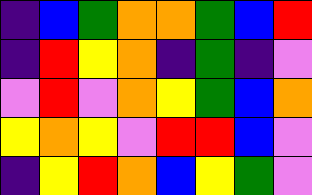[["indigo", "blue", "green", "orange", "orange", "green", "blue", "red"], ["indigo", "red", "yellow", "orange", "indigo", "green", "indigo", "violet"], ["violet", "red", "violet", "orange", "yellow", "green", "blue", "orange"], ["yellow", "orange", "yellow", "violet", "red", "red", "blue", "violet"], ["indigo", "yellow", "red", "orange", "blue", "yellow", "green", "violet"]]